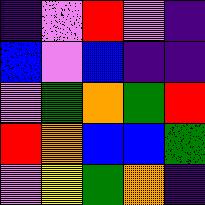[["indigo", "violet", "red", "violet", "indigo"], ["blue", "violet", "blue", "indigo", "indigo"], ["violet", "green", "orange", "green", "red"], ["red", "orange", "blue", "blue", "green"], ["violet", "yellow", "green", "orange", "indigo"]]